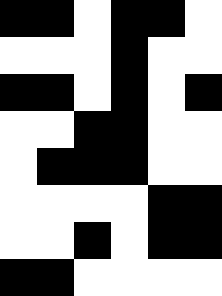[["black", "black", "white", "black", "black", "white"], ["white", "white", "white", "black", "white", "white"], ["black", "black", "white", "black", "white", "black"], ["white", "white", "black", "black", "white", "white"], ["white", "black", "black", "black", "white", "white"], ["white", "white", "white", "white", "black", "black"], ["white", "white", "black", "white", "black", "black"], ["black", "black", "white", "white", "white", "white"]]